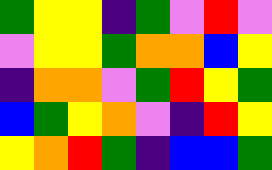[["green", "yellow", "yellow", "indigo", "green", "violet", "red", "violet"], ["violet", "yellow", "yellow", "green", "orange", "orange", "blue", "yellow"], ["indigo", "orange", "orange", "violet", "green", "red", "yellow", "green"], ["blue", "green", "yellow", "orange", "violet", "indigo", "red", "yellow"], ["yellow", "orange", "red", "green", "indigo", "blue", "blue", "green"]]